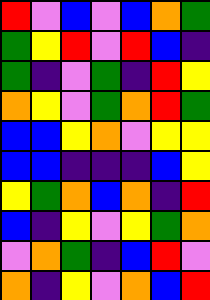[["red", "violet", "blue", "violet", "blue", "orange", "green"], ["green", "yellow", "red", "violet", "red", "blue", "indigo"], ["green", "indigo", "violet", "green", "indigo", "red", "yellow"], ["orange", "yellow", "violet", "green", "orange", "red", "green"], ["blue", "blue", "yellow", "orange", "violet", "yellow", "yellow"], ["blue", "blue", "indigo", "indigo", "indigo", "blue", "yellow"], ["yellow", "green", "orange", "blue", "orange", "indigo", "red"], ["blue", "indigo", "yellow", "violet", "yellow", "green", "orange"], ["violet", "orange", "green", "indigo", "blue", "red", "violet"], ["orange", "indigo", "yellow", "violet", "orange", "blue", "red"]]